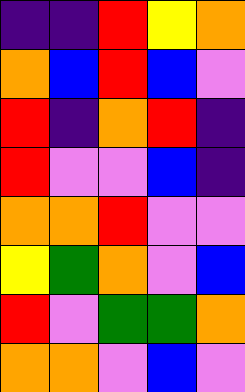[["indigo", "indigo", "red", "yellow", "orange"], ["orange", "blue", "red", "blue", "violet"], ["red", "indigo", "orange", "red", "indigo"], ["red", "violet", "violet", "blue", "indigo"], ["orange", "orange", "red", "violet", "violet"], ["yellow", "green", "orange", "violet", "blue"], ["red", "violet", "green", "green", "orange"], ["orange", "orange", "violet", "blue", "violet"]]